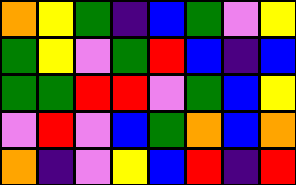[["orange", "yellow", "green", "indigo", "blue", "green", "violet", "yellow"], ["green", "yellow", "violet", "green", "red", "blue", "indigo", "blue"], ["green", "green", "red", "red", "violet", "green", "blue", "yellow"], ["violet", "red", "violet", "blue", "green", "orange", "blue", "orange"], ["orange", "indigo", "violet", "yellow", "blue", "red", "indigo", "red"]]